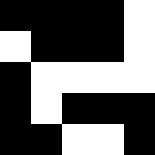[["black", "black", "black", "black", "white"], ["white", "black", "black", "black", "white"], ["black", "white", "white", "white", "white"], ["black", "white", "black", "black", "black"], ["black", "black", "white", "white", "black"]]